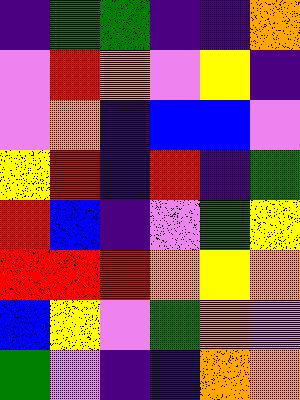[["indigo", "green", "green", "indigo", "indigo", "orange"], ["violet", "red", "orange", "violet", "yellow", "indigo"], ["violet", "orange", "indigo", "blue", "blue", "violet"], ["yellow", "red", "indigo", "red", "indigo", "green"], ["red", "blue", "indigo", "violet", "green", "yellow"], ["red", "red", "red", "orange", "yellow", "orange"], ["blue", "yellow", "violet", "green", "orange", "violet"], ["green", "violet", "indigo", "indigo", "orange", "orange"]]